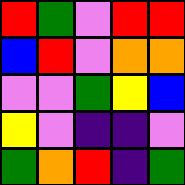[["red", "green", "violet", "red", "red"], ["blue", "red", "violet", "orange", "orange"], ["violet", "violet", "green", "yellow", "blue"], ["yellow", "violet", "indigo", "indigo", "violet"], ["green", "orange", "red", "indigo", "green"]]